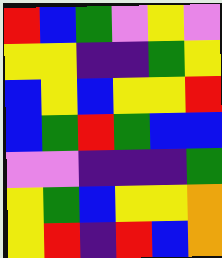[["red", "blue", "green", "violet", "yellow", "violet"], ["yellow", "yellow", "indigo", "indigo", "green", "yellow"], ["blue", "yellow", "blue", "yellow", "yellow", "red"], ["blue", "green", "red", "green", "blue", "blue"], ["violet", "violet", "indigo", "indigo", "indigo", "green"], ["yellow", "green", "blue", "yellow", "yellow", "orange"], ["yellow", "red", "indigo", "red", "blue", "orange"]]